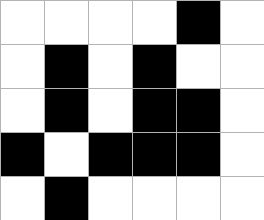[["white", "white", "white", "white", "black", "white"], ["white", "black", "white", "black", "white", "white"], ["white", "black", "white", "black", "black", "white"], ["black", "white", "black", "black", "black", "white"], ["white", "black", "white", "white", "white", "white"]]